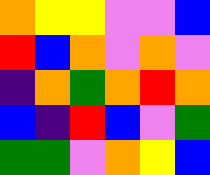[["orange", "yellow", "yellow", "violet", "violet", "blue"], ["red", "blue", "orange", "violet", "orange", "violet"], ["indigo", "orange", "green", "orange", "red", "orange"], ["blue", "indigo", "red", "blue", "violet", "green"], ["green", "green", "violet", "orange", "yellow", "blue"]]